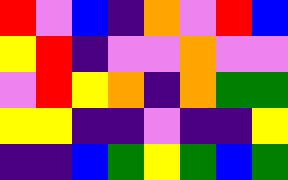[["red", "violet", "blue", "indigo", "orange", "violet", "red", "blue"], ["yellow", "red", "indigo", "violet", "violet", "orange", "violet", "violet"], ["violet", "red", "yellow", "orange", "indigo", "orange", "green", "green"], ["yellow", "yellow", "indigo", "indigo", "violet", "indigo", "indigo", "yellow"], ["indigo", "indigo", "blue", "green", "yellow", "green", "blue", "green"]]